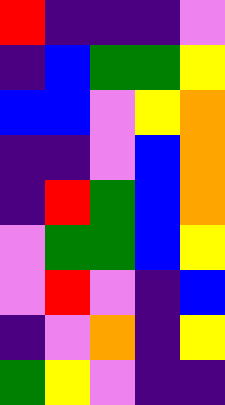[["red", "indigo", "indigo", "indigo", "violet"], ["indigo", "blue", "green", "green", "yellow"], ["blue", "blue", "violet", "yellow", "orange"], ["indigo", "indigo", "violet", "blue", "orange"], ["indigo", "red", "green", "blue", "orange"], ["violet", "green", "green", "blue", "yellow"], ["violet", "red", "violet", "indigo", "blue"], ["indigo", "violet", "orange", "indigo", "yellow"], ["green", "yellow", "violet", "indigo", "indigo"]]